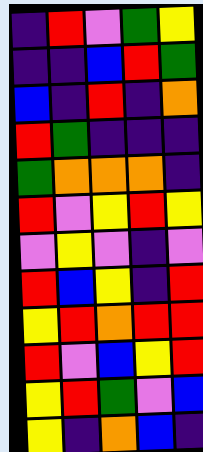[["indigo", "red", "violet", "green", "yellow"], ["indigo", "indigo", "blue", "red", "green"], ["blue", "indigo", "red", "indigo", "orange"], ["red", "green", "indigo", "indigo", "indigo"], ["green", "orange", "orange", "orange", "indigo"], ["red", "violet", "yellow", "red", "yellow"], ["violet", "yellow", "violet", "indigo", "violet"], ["red", "blue", "yellow", "indigo", "red"], ["yellow", "red", "orange", "red", "red"], ["red", "violet", "blue", "yellow", "red"], ["yellow", "red", "green", "violet", "blue"], ["yellow", "indigo", "orange", "blue", "indigo"]]